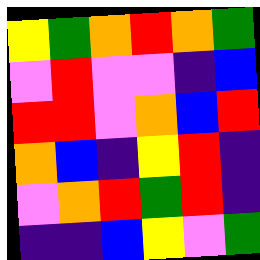[["yellow", "green", "orange", "red", "orange", "green"], ["violet", "red", "violet", "violet", "indigo", "blue"], ["red", "red", "violet", "orange", "blue", "red"], ["orange", "blue", "indigo", "yellow", "red", "indigo"], ["violet", "orange", "red", "green", "red", "indigo"], ["indigo", "indigo", "blue", "yellow", "violet", "green"]]